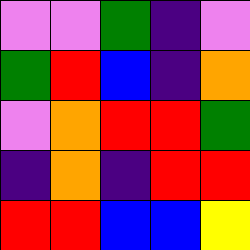[["violet", "violet", "green", "indigo", "violet"], ["green", "red", "blue", "indigo", "orange"], ["violet", "orange", "red", "red", "green"], ["indigo", "orange", "indigo", "red", "red"], ["red", "red", "blue", "blue", "yellow"]]